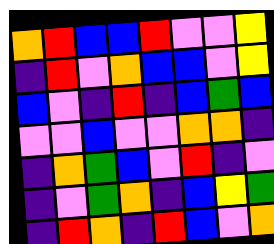[["orange", "red", "blue", "blue", "red", "violet", "violet", "yellow"], ["indigo", "red", "violet", "orange", "blue", "blue", "violet", "yellow"], ["blue", "violet", "indigo", "red", "indigo", "blue", "green", "blue"], ["violet", "violet", "blue", "violet", "violet", "orange", "orange", "indigo"], ["indigo", "orange", "green", "blue", "violet", "red", "indigo", "violet"], ["indigo", "violet", "green", "orange", "indigo", "blue", "yellow", "green"], ["indigo", "red", "orange", "indigo", "red", "blue", "violet", "orange"]]